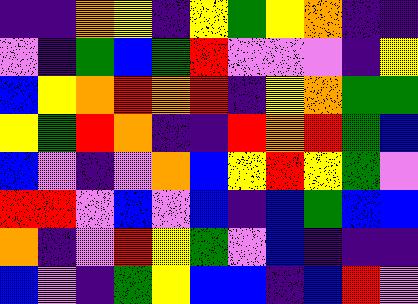[["indigo", "indigo", "orange", "yellow", "indigo", "yellow", "green", "yellow", "orange", "indigo", "indigo"], ["violet", "indigo", "green", "blue", "green", "red", "violet", "violet", "violet", "indigo", "yellow"], ["blue", "yellow", "orange", "red", "orange", "red", "indigo", "yellow", "orange", "green", "green"], ["yellow", "green", "red", "orange", "indigo", "indigo", "red", "orange", "red", "green", "blue"], ["blue", "violet", "indigo", "violet", "orange", "blue", "yellow", "red", "yellow", "green", "violet"], ["red", "red", "violet", "blue", "violet", "blue", "indigo", "blue", "green", "blue", "blue"], ["orange", "indigo", "violet", "red", "yellow", "green", "violet", "blue", "indigo", "indigo", "indigo"], ["blue", "violet", "indigo", "green", "yellow", "blue", "blue", "indigo", "blue", "red", "violet"]]